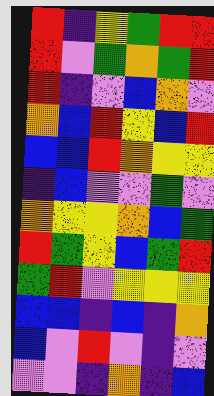[["red", "indigo", "yellow", "green", "red", "red"], ["red", "violet", "green", "orange", "green", "red"], ["red", "indigo", "violet", "blue", "orange", "violet"], ["orange", "blue", "red", "yellow", "blue", "red"], ["blue", "blue", "red", "orange", "yellow", "yellow"], ["indigo", "blue", "violet", "violet", "green", "violet"], ["orange", "yellow", "yellow", "orange", "blue", "green"], ["red", "green", "yellow", "blue", "green", "red"], ["green", "red", "violet", "yellow", "yellow", "yellow"], ["blue", "blue", "indigo", "blue", "indigo", "orange"], ["blue", "violet", "red", "violet", "indigo", "violet"], ["violet", "violet", "indigo", "orange", "indigo", "blue"]]